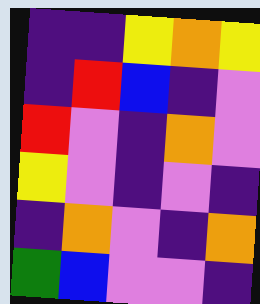[["indigo", "indigo", "yellow", "orange", "yellow"], ["indigo", "red", "blue", "indigo", "violet"], ["red", "violet", "indigo", "orange", "violet"], ["yellow", "violet", "indigo", "violet", "indigo"], ["indigo", "orange", "violet", "indigo", "orange"], ["green", "blue", "violet", "violet", "indigo"]]